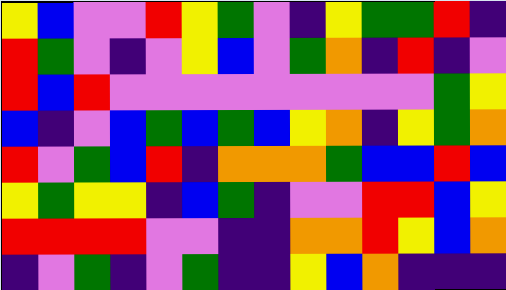[["yellow", "blue", "violet", "violet", "red", "yellow", "green", "violet", "indigo", "yellow", "green", "green", "red", "indigo"], ["red", "green", "violet", "indigo", "violet", "yellow", "blue", "violet", "green", "orange", "indigo", "red", "indigo", "violet"], ["red", "blue", "red", "violet", "violet", "violet", "violet", "violet", "violet", "violet", "violet", "violet", "green", "yellow"], ["blue", "indigo", "violet", "blue", "green", "blue", "green", "blue", "yellow", "orange", "indigo", "yellow", "green", "orange"], ["red", "violet", "green", "blue", "red", "indigo", "orange", "orange", "orange", "green", "blue", "blue", "red", "blue"], ["yellow", "green", "yellow", "yellow", "indigo", "blue", "green", "indigo", "violet", "violet", "red", "red", "blue", "yellow"], ["red", "red", "red", "red", "violet", "violet", "indigo", "indigo", "orange", "orange", "red", "yellow", "blue", "orange"], ["indigo", "violet", "green", "indigo", "violet", "green", "indigo", "indigo", "yellow", "blue", "orange", "indigo", "indigo", "indigo"]]